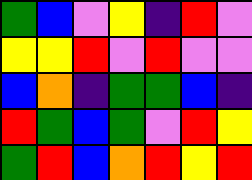[["green", "blue", "violet", "yellow", "indigo", "red", "violet"], ["yellow", "yellow", "red", "violet", "red", "violet", "violet"], ["blue", "orange", "indigo", "green", "green", "blue", "indigo"], ["red", "green", "blue", "green", "violet", "red", "yellow"], ["green", "red", "blue", "orange", "red", "yellow", "red"]]